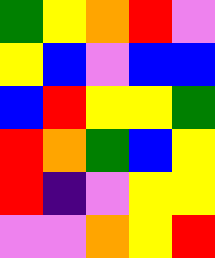[["green", "yellow", "orange", "red", "violet"], ["yellow", "blue", "violet", "blue", "blue"], ["blue", "red", "yellow", "yellow", "green"], ["red", "orange", "green", "blue", "yellow"], ["red", "indigo", "violet", "yellow", "yellow"], ["violet", "violet", "orange", "yellow", "red"]]